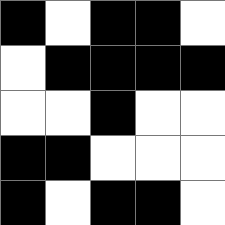[["black", "white", "black", "black", "white"], ["white", "black", "black", "black", "black"], ["white", "white", "black", "white", "white"], ["black", "black", "white", "white", "white"], ["black", "white", "black", "black", "white"]]